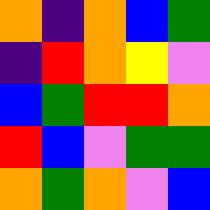[["orange", "indigo", "orange", "blue", "green"], ["indigo", "red", "orange", "yellow", "violet"], ["blue", "green", "red", "red", "orange"], ["red", "blue", "violet", "green", "green"], ["orange", "green", "orange", "violet", "blue"]]